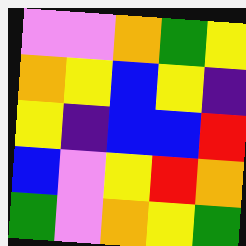[["violet", "violet", "orange", "green", "yellow"], ["orange", "yellow", "blue", "yellow", "indigo"], ["yellow", "indigo", "blue", "blue", "red"], ["blue", "violet", "yellow", "red", "orange"], ["green", "violet", "orange", "yellow", "green"]]